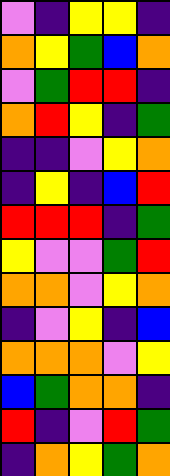[["violet", "indigo", "yellow", "yellow", "indigo"], ["orange", "yellow", "green", "blue", "orange"], ["violet", "green", "red", "red", "indigo"], ["orange", "red", "yellow", "indigo", "green"], ["indigo", "indigo", "violet", "yellow", "orange"], ["indigo", "yellow", "indigo", "blue", "red"], ["red", "red", "red", "indigo", "green"], ["yellow", "violet", "violet", "green", "red"], ["orange", "orange", "violet", "yellow", "orange"], ["indigo", "violet", "yellow", "indigo", "blue"], ["orange", "orange", "orange", "violet", "yellow"], ["blue", "green", "orange", "orange", "indigo"], ["red", "indigo", "violet", "red", "green"], ["indigo", "orange", "yellow", "green", "orange"]]